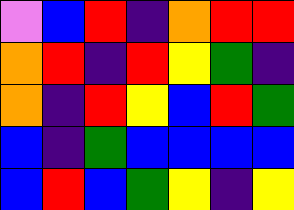[["violet", "blue", "red", "indigo", "orange", "red", "red"], ["orange", "red", "indigo", "red", "yellow", "green", "indigo"], ["orange", "indigo", "red", "yellow", "blue", "red", "green"], ["blue", "indigo", "green", "blue", "blue", "blue", "blue"], ["blue", "red", "blue", "green", "yellow", "indigo", "yellow"]]